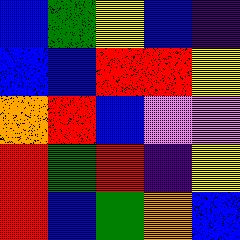[["blue", "green", "yellow", "blue", "indigo"], ["blue", "blue", "red", "red", "yellow"], ["orange", "red", "blue", "violet", "violet"], ["red", "green", "red", "indigo", "yellow"], ["red", "blue", "green", "orange", "blue"]]